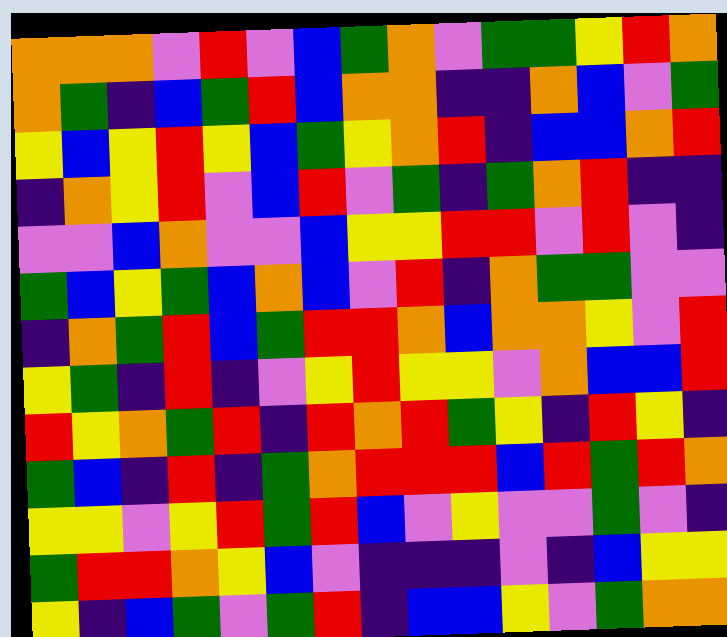[["orange", "orange", "orange", "violet", "red", "violet", "blue", "green", "orange", "violet", "green", "green", "yellow", "red", "orange"], ["orange", "green", "indigo", "blue", "green", "red", "blue", "orange", "orange", "indigo", "indigo", "orange", "blue", "violet", "green"], ["yellow", "blue", "yellow", "red", "yellow", "blue", "green", "yellow", "orange", "red", "indigo", "blue", "blue", "orange", "red"], ["indigo", "orange", "yellow", "red", "violet", "blue", "red", "violet", "green", "indigo", "green", "orange", "red", "indigo", "indigo"], ["violet", "violet", "blue", "orange", "violet", "violet", "blue", "yellow", "yellow", "red", "red", "violet", "red", "violet", "indigo"], ["green", "blue", "yellow", "green", "blue", "orange", "blue", "violet", "red", "indigo", "orange", "green", "green", "violet", "violet"], ["indigo", "orange", "green", "red", "blue", "green", "red", "red", "orange", "blue", "orange", "orange", "yellow", "violet", "red"], ["yellow", "green", "indigo", "red", "indigo", "violet", "yellow", "red", "yellow", "yellow", "violet", "orange", "blue", "blue", "red"], ["red", "yellow", "orange", "green", "red", "indigo", "red", "orange", "red", "green", "yellow", "indigo", "red", "yellow", "indigo"], ["green", "blue", "indigo", "red", "indigo", "green", "orange", "red", "red", "red", "blue", "red", "green", "red", "orange"], ["yellow", "yellow", "violet", "yellow", "red", "green", "red", "blue", "violet", "yellow", "violet", "violet", "green", "violet", "indigo"], ["green", "red", "red", "orange", "yellow", "blue", "violet", "indigo", "indigo", "indigo", "violet", "indigo", "blue", "yellow", "yellow"], ["yellow", "indigo", "blue", "green", "violet", "green", "red", "indigo", "blue", "blue", "yellow", "violet", "green", "orange", "orange"]]